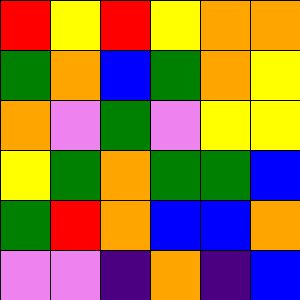[["red", "yellow", "red", "yellow", "orange", "orange"], ["green", "orange", "blue", "green", "orange", "yellow"], ["orange", "violet", "green", "violet", "yellow", "yellow"], ["yellow", "green", "orange", "green", "green", "blue"], ["green", "red", "orange", "blue", "blue", "orange"], ["violet", "violet", "indigo", "orange", "indigo", "blue"]]